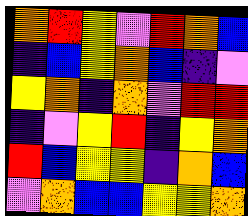[["orange", "red", "yellow", "violet", "red", "orange", "blue"], ["indigo", "blue", "yellow", "orange", "blue", "indigo", "violet"], ["yellow", "orange", "indigo", "orange", "violet", "red", "red"], ["indigo", "violet", "yellow", "red", "indigo", "yellow", "orange"], ["red", "blue", "yellow", "yellow", "indigo", "orange", "blue"], ["violet", "orange", "blue", "blue", "yellow", "yellow", "orange"]]